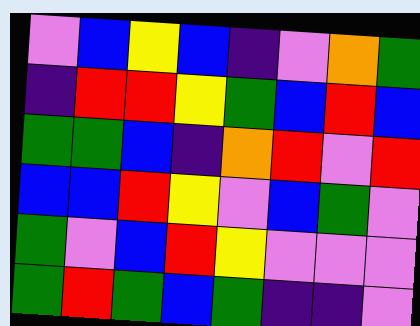[["violet", "blue", "yellow", "blue", "indigo", "violet", "orange", "green"], ["indigo", "red", "red", "yellow", "green", "blue", "red", "blue"], ["green", "green", "blue", "indigo", "orange", "red", "violet", "red"], ["blue", "blue", "red", "yellow", "violet", "blue", "green", "violet"], ["green", "violet", "blue", "red", "yellow", "violet", "violet", "violet"], ["green", "red", "green", "blue", "green", "indigo", "indigo", "violet"]]